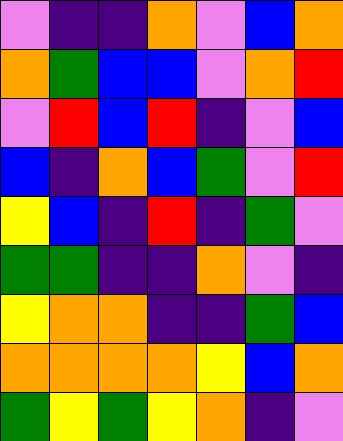[["violet", "indigo", "indigo", "orange", "violet", "blue", "orange"], ["orange", "green", "blue", "blue", "violet", "orange", "red"], ["violet", "red", "blue", "red", "indigo", "violet", "blue"], ["blue", "indigo", "orange", "blue", "green", "violet", "red"], ["yellow", "blue", "indigo", "red", "indigo", "green", "violet"], ["green", "green", "indigo", "indigo", "orange", "violet", "indigo"], ["yellow", "orange", "orange", "indigo", "indigo", "green", "blue"], ["orange", "orange", "orange", "orange", "yellow", "blue", "orange"], ["green", "yellow", "green", "yellow", "orange", "indigo", "violet"]]